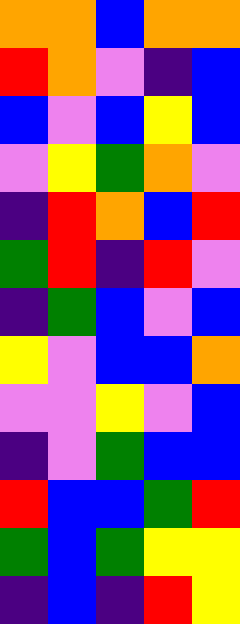[["orange", "orange", "blue", "orange", "orange"], ["red", "orange", "violet", "indigo", "blue"], ["blue", "violet", "blue", "yellow", "blue"], ["violet", "yellow", "green", "orange", "violet"], ["indigo", "red", "orange", "blue", "red"], ["green", "red", "indigo", "red", "violet"], ["indigo", "green", "blue", "violet", "blue"], ["yellow", "violet", "blue", "blue", "orange"], ["violet", "violet", "yellow", "violet", "blue"], ["indigo", "violet", "green", "blue", "blue"], ["red", "blue", "blue", "green", "red"], ["green", "blue", "green", "yellow", "yellow"], ["indigo", "blue", "indigo", "red", "yellow"]]